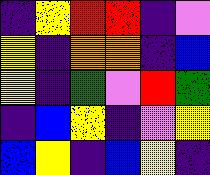[["indigo", "yellow", "red", "red", "indigo", "violet"], ["yellow", "indigo", "orange", "orange", "indigo", "blue"], ["yellow", "indigo", "green", "violet", "red", "green"], ["indigo", "blue", "yellow", "indigo", "violet", "yellow"], ["blue", "yellow", "indigo", "blue", "yellow", "indigo"]]